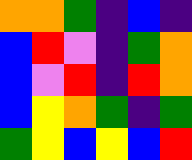[["orange", "orange", "green", "indigo", "blue", "indigo"], ["blue", "red", "violet", "indigo", "green", "orange"], ["blue", "violet", "red", "indigo", "red", "orange"], ["blue", "yellow", "orange", "green", "indigo", "green"], ["green", "yellow", "blue", "yellow", "blue", "red"]]